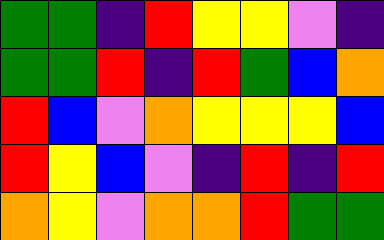[["green", "green", "indigo", "red", "yellow", "yellow", "violet", "indigo"], ["green", "green", "red", "indigo", "red", "green", "blue", "orange"], ["red", "blue", "violet", "orange", "yellow", "yellow", "yellow", "blue"], ["red", "yellow", "blue", "violet", "indigo", "red", "indigo", "red"], ["orange", "yellow", "violet", "orange", "orange", "red", "green", "green"]]